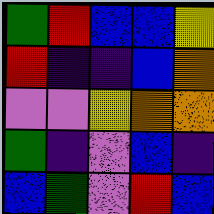[["green", "red", "blue", "blue", "yellow"], ["red", "indigo", "indigo", "blue", "orange"], ["violet", "violet", "yellow", "orange", "orange"], ["green", "indigo", "violet", "blue", "indigo"], ["blue", "green", "violet", "red", "blue"]]